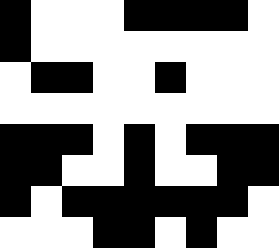[["black", "white", "white", "white", "black", "black", "black", "black", "white"], ["black", "white", "white", "white", "white", "white", "white", "white", "white"], ["white", "black", "black", "white", "white", "black", "white", "white", "white"], ["white", "white", "white", "white", "white", "white", "white", "white", "white"], ["black", "black", "black", "white", "black", "white", "black", "black", "black"], ["black", "black", "white", "white", "black", "white", "white", "black", "black"], ["black", "white", "black", "black", "black", "black", "black", "black", "white"], ["white", "white", "white", "black", "black", "white", "black", "white", "white"]]